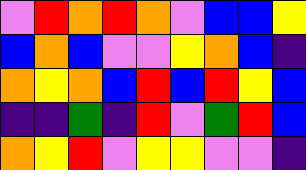[["violet", "red", "orange", "red", "orange", "violet", "blue", "blue", "yellow"], ["blue", "orange", "blue", "violet", "violet", "yellow", "orange", "blue", "indigo"], ["orange", "yellow", "orange", "blue", "red", "blue", "red", "yellow", "blue"], ["indigo", "indigo", "green", "indigo", "red", "violet", "green", "red", "blue"], ["orange", "yellow", "red", "violet", "yellow", "yellow", "violet", "violet", "indigo"]]